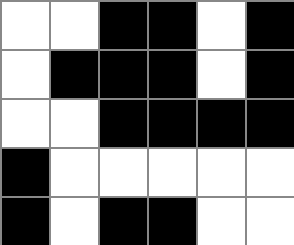[["white", "white", "black", "black", "white", "black"], ["white", "black", "black", "black", "white", "black"], ["white", "white", "black", "black", "black", "black"], ["black", "white", "white", "white", "white", "white"], ["black", "white", "black", "black", "white", "white"]]